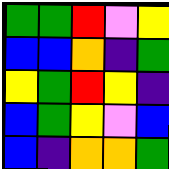[["green", "green", "red", "violet", "yellow"], ["blue", "blue", "orange", "indigo", "green"], ["yellow", "green", "red", "yellow", "indigo"], ["blue", "green", "yellow", "violet", "blue"], ["blue", "indigo", "orange", "orange", "green"]]